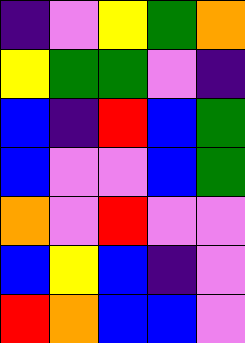[["indigo", "violet", "yellow", "green", "orange"], ["yellow", "green", "green", "violet", "indigo"], ["blue", "indigo", "red", "blue", "green"], ["blue", "violet", "violet", "blue", "green"], ["orange", "violet", "red", "violet", "violet"], ["blue", "yellow", "blue", "indigo", "violet"], ["red", "orange", "blue", "blue", "violet"]]